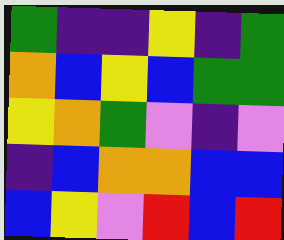[["green", "indigo", "indigo", "yellow", "indigo", "green"], ["orange", "blue", "yellow", "blue", "green", "green"], ["yellow", "orange", "green", "violet", "indigo", "violet"], ["indigo", "blue", "orange", "orange", "blue", "blue"], ["blue", "yellow", "violet", "red", "blue", "red"]]